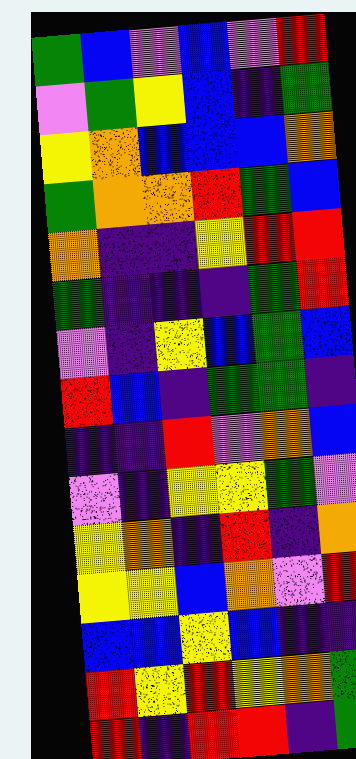[["green", "blue", "violet", "blue", "violet", "red"], ["violet", "green", "yellow", "blue", "indigo", "green"], ["yellow", "orange", "blue", "blue", "blue", "orange"], ["green", "orange", "orange", "red", "green", "blue"], ["orange", "indigo", "indigo", "yellow", "red", "red"], ["green", "indigo", "indigo", "indigo", "green", "red"], ["violet", "indigo", "yellow", "blue", "green", "blue"], ["red", "blue", "indigo", "green", "green", "indigo"], ["indigo", "indigo", "red", "violet", "orange", "blue"], ["violet", "indigo", "yellow", "yellow", "green", "violet"], ["yellow", "orange", "indigo", "red", "indigo", "orange"], ["yellow", "yellow", "blue", "orange", "violet", "red"], ["blue", "blue", "yellow", "blue", "indigo", "indigo"], ["red", "yellow", "red", "yellow", "orange", "green"], ["red", "indigo", "red", "red", "indigo", "green"]]